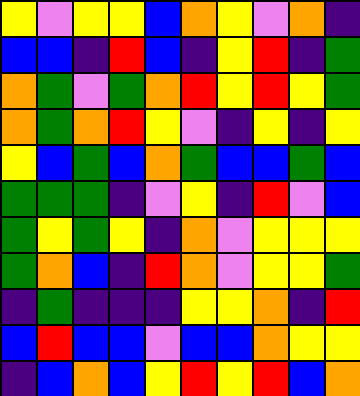[["yellow", "violet", "yellow", "yellow", "blue", "orange", "yellow", "violet", "orange", "indigo"], ["blue", "blue", "indigo", "red", "blue", "indigo", "yellow", "red", "indigo", "green"], ["orange", "green", "violet", "green", "orange", "red", "yellow", "red", "yellow", "green"], ["orange", "green", "orange", "red", "yellow", "violet", "indigo", "yellow", "indigo", "yellow"], ["yellow", "blue", "green", "blue", "orange", "green", "blue", "blue", "green", "blue"], ["green", "green", "green", "indigo", "violet", "yellow", "indigo", "red", "violet", "blue"], ["green", "yellow", "green", "yellow", "indigo", "orange", "violet", "yellow", "yellow", "yellow"], ["green", "orange", "blue", "indigo", "red", "orange", "violet", "yellow", "yellow", "green"], ["indigo", "green", "indigo", "indigo", "indigo", "yellow", "yellow", "orange", "indigo", "red"], ["blue", "red", "blue", "blue", "violet", "blue", "blue", "orange", "yellow", "yellow"], ["indigo", "blue", "orange", "blue", "yellow", "red", "yellow", "red", "blue", "orange"]]